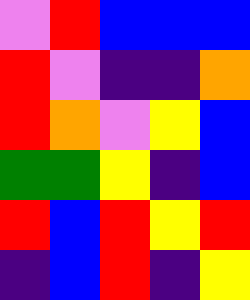[["violet", "red", "blue", "blue", "blue"], ["red", "violet", "indigo", "indigo", "orange"], ["red", "orange", "violet", "yellow", "blue"], ["green", "green", "yellow", "indigo", "blue"], ["red", "blue", "red", "yellow", "red"], ["indigo", "blue", "red", "indigo", "yellow"]]